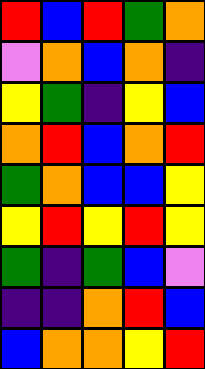[["red", "blue", "red", "green", "orange"], ["violet", "orange", "blue", "orange", "indigo"], ["yellow", "green", "indigo", "yellow", "blue"], ["orange", "red", "blue", "orange", "red"], ["green", "orange", "blue", "blue", "yellow"], ["yellow", "red", "yellow", "red", "yellow"], ["green", "indigo", "green", "blue", "violet"], ["indigo", "indigo", "orange", "red", "blue"], ["blue", "orange", "orange", "yellow", "red"]]